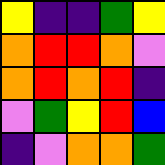[["yellow", "indigo", "indigo", "green", "yellow"], ["orange", "red", "red", "orange", "violet"], ["orange", "red", "orange", "red", "indigo"], ["violet", "green", "yellow", "red", "blue"], ["indigo", "violet", "orange", "orange", "green"]]